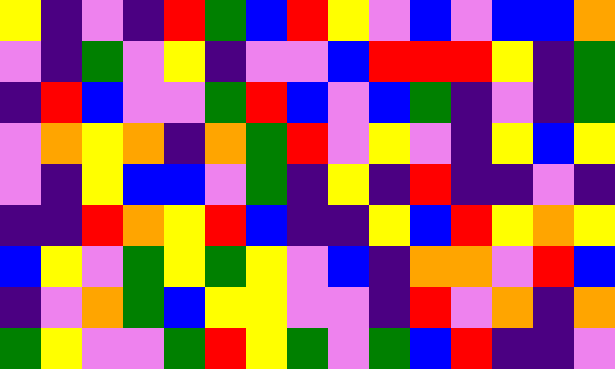[["yellow", "indigo", "violet", "indigo", "red", "green", "blue", "red", "yellow", "violet", "blue", "violet", "blue", "blue", "orange"], ["violet", "indigo", "green", "violet", "yellow", "indigo", "violet", "violet", "blue", "red", "red", "red", "yellow", "indigo", "green"], ["indigo", "red", "blue", "violet", "violet", "green", "red", "blue", "violet", "blue", "green", "indigo", "violet", "indigo", "green"], ["violet", "orange", "yellow", "orange", "indigo", "orange", "green", "red", "violet", "yellow", "violet", "indigo", "yellow", "blue", "yellow"], ["violet", "indigo", "yellow", "blue", "blue", "violet", "green", "indigo", "yellow", "indigo", "red", "indigo", "indigo", "violet", "indigo"], ["indigo", "indigo", "red", "orange", "yellow", "red", "blue", "indigo", "indigo", "yellow", "blue", "red", "yellow", "orange", "yellow"], ["blue", "yellow", "violet", "green", "yellow", "green", "yellow", "violet", "blue", "indigo", "orange", "orange", "violet", "red", "blue"], ["indigo", "violet", "orange", "green", "blue", "yellow", "yellow", "violet", "violet", "indigo", "red", "violet", "orange", "indigo", "orange"], ["green", "yellow", "violet", "violet", "green", "red", "yellow", "green", "violet", "green", "blue", "red", "indigo", "indigo", "violet"]]